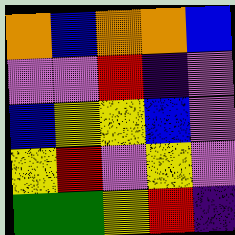[["orange", "blue", "orange", "orange", "blue"], ["violet", "violet", "red", "indigo", "violet"], ["blue", "yellow", "yellow", "blue", "violet"], ["yellow", "red", "violet", "yellow", "violet"], ["green", "green", "yellow", "red", "indigo"]]